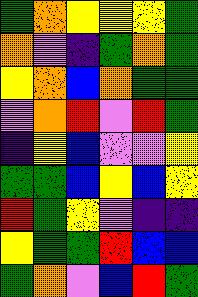[["green", "orange", "yellow", "yellow", "yellow", "green"], ["orange", "violet", "indigo", "green", "orange", "green"], ["yellow", "orange", "blue", "orange", "green", "green"], ["violet", "orange", "red", "violet", "red", "green"], ["indigo", "yellow", "blue", "violet", "violet", "yellow"], ["green", "green", "blue", "yellow", "blue", "yellow"], ["red", "green", "yellow", "violet", "indigo", "indigo"], ["yellow", "green", "green", "red", "blue", "blue"], ["green", "orange", "violet", "blue", "red", "green"]]